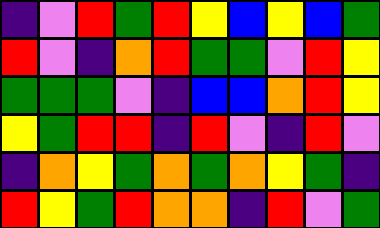[["indigo", "violet", "red", "green", "red", "yellow", "blue", "yellow", "blue", "green"], ["red", "violet", "indigo", "orange", "red", "green", "green", "violet", "red", "yellow"], ["green", "green", "green", "violet", "indigo", "blue", "blue", "orange", "red", "yellow"], ["yellow", "green", "red", "red", "indigo", "red", "violet", "indigo", "red", "violet"], ["indigo", "orange", "yellow", "green", "orange", "green", "orange", "yellow", "green", "indigo"], ["red", "yellow", "green", "red", "orange", "orange", "indigo", "red", "violet", "green"]]